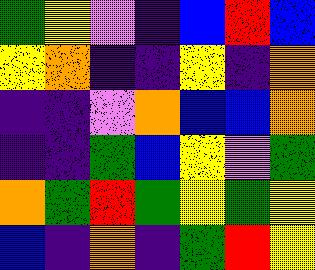[["green", "yellow", "violet", "indigo", "blue", "red", "blue"], ["yellow", "orange", "indigo", "indigo", "yellow", "indigo", "orange"], ["indigo", "indigo", "violet", "orange", "blue", "blue", "orange"], ["indigo", "indigo", "green", "blue", "yellow", "violet", "green"], ["orange", "green", "red", "green", "yellow", "green", "yellow"], ["blue", "indigo", "orange", "indigo", "green", "red", "yellow"]]